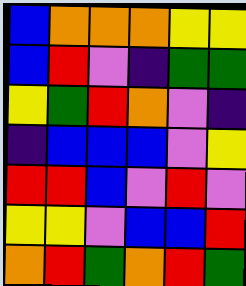[["blue", "orange", "orange", "orange", "yellow", "yellow"], ["blue", "red", "violet", "indigo", "green", "green"], ["yellow", "green", "red", "orange", "violet", "indigo"], ["indigo", "blue", "blue", "blue", "violet", "yellow"], ["red", "red", "blue", "violet", "red", "violet"], ["yellow", "yellow", "violet", "blue", "blue", "red"], ["orange", "red", "green", "orange", "red", "green"]]